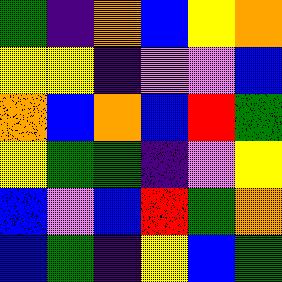[["green", "indigo", "orange", "blue", "yellow", "orange"], ["yellow", "yellow", "indigo", "violet", "violet", "blue"], ["orange", "blue", "orange", "blue", "red", "green"], ["yellow", "green", "green", "indigo", "violet", "yellow"], ["blue", "violet", "blue", "red", "green", "orange"], ["blue", "green", "indigo", "yellow", "blue", "green"]]